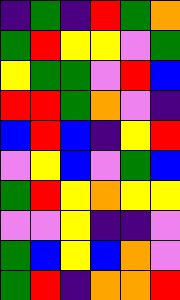[["indigo", "green", "indigo", "red", "green", "orange"], ["green", "red", "yellow", "yellow", "violet", "green"], ["yellow", "green", "green", "violet", "red", "blue"], ["red", "red", "green", "orange", "violet", "indigo"], ["blue", "red", "blue", "indigo", "yellow", "red"], ["violet", "yellow", "blue", "violet", "green", "blue"], ["green", "red", "yellow", "orange", "yellow", "yellow"], ["violet", "violet", "yellow", "indigo", "indigo", "violet"], ["green", "blue", "yellow", "blue", "orange", "violet"], ["green", "red", "indigo", "orange", "orange", "red"]]